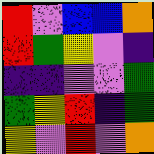[["red", "violet", "blue", "blue", "orange"], ["red", "green", "yellow", "violet", "indigo"], ["indigo", "indigo", "violet", "violet", "green"], ["green", "yellow", "red", "indigo", "green"], ["yellow", "violet", "red", "violet", "orange"]]